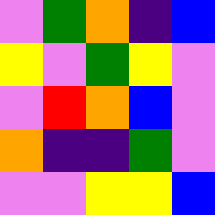[["violet", "green", "orange", "indigo", "blue"], ["yellow", "violet", "green", "yellow", "violet"], ["violet", "red", "orange", "blue", "violet"], ["orange", "indigo", "indigo", "green", "violet"], ["violet", "violet", "yellow", "yellow", "blue"]]